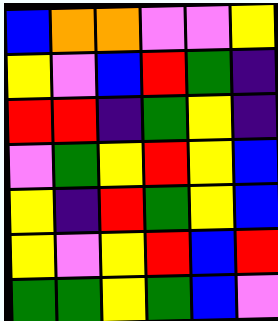[["blue", "orange", "orange", "violet", "violet", "yellow"], ["yellow", "violet", "blue", "red", "green", "indigo"], ["red", "red", "indigo", "green", "yellow", "indigo"], ["violet", "green", "yellow", "red", "yellow", "blue"], ["yellow", "indigo", "red", "green", "yellow", "blue"], ["yellow", "violet", "yellow", "red", "blue", "red"], ["green", "green", "yellow", "green", "blue", "violet"]]